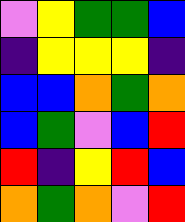[["violet", "yellow", "green", "green", "blue"], ["indigo", "yellow", "yellow", "yellow", "indigo"], ["blue", "blue", "orange", "green", "orange"], ["blue", "green", "violet", "blue", "red"], ["red", "indigo", "yellow", "red", "blue"], ["orange", "green", "orange", "violet", "red"]]